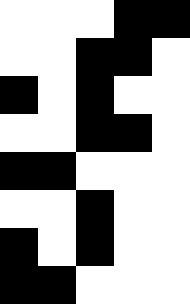[["white", "white", "white", "black", "black"], ["white", "white", "black", "black", "white"], ["black", "white", "black", "white", "white"], ["white", "white", "black", "black", "white"], ["black", "black", "white", "white", "white"], ["white", "white", "black", "white", "white"], ["black", "white", "black", "white", "white"], ["black", "black", "white", "white", "white"]]